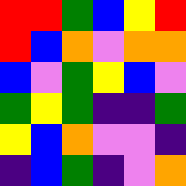[["red", "red", "green", "blue", "yellow", "red"], ["red", "blue", "orange", "violet", "orange", "orange"], ["blue", "violet", "green", "yellow", "blue", "violet"], ["green", "yellow", "green", "indigo", "indigo", "green"], ["yellow", "blue", "orange", "violet", "violet", "indigo"], ["indigo", "blue", "green", "indigo", "violet", "orange"]]